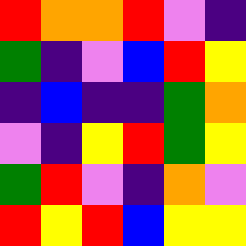[["red", "orange", "orange", "red", "violet", "indigo"], ["green", "indigo", "violet", "blue", "red", "yellow"], ["indigo", "blue", "indigo", "indigo", "green", "orange"], ["violet", "indigo", "yellow", "red", "green", "yellow"], ["green", "red", "violet", "indigo", "orange", "violet"], ["red", "yellow", "red", "blue", "yellow", "yellow"]]